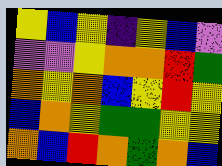[["yellow", "blue", "yellow", "indigo", "yellow", "blue", "violet"], ["violet", "violet", "yellow", "orange", "orange", "red", "green"], ["orange", "yellow", "orange", "blue", "yellow", "red", "yellow"], ["blue", "orange", "yellow", "green", "green", "yellow", "yellow"], ["orange", "blue", "red", "orange", "green", "orange", "blue"]]